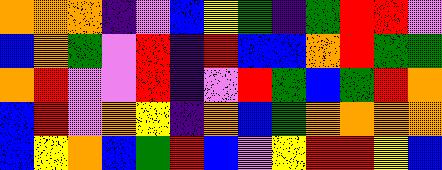[["orange", "orange", "orange", "indigo", "violet", "blue", "yellow", "green", "indigo", "green", "red", "red", "violet"], ["blue", "orange", "green", "violet", "red", "indigo", "red", "blue", "blue", "orange", "red", "green", "green"], ["orange", "red", "violet", "violet", "red", "indigo", "violet", "red", "green", "blue", "green", "red", "orange"], ["blue", "red", "violet", "orange", "yellow", "indigo", "orange", "blue", "green", "orange", "orange", "orange", "orange"], ["blue", "yellow", "orange", "blue", "green", "red", "blue", "violet", "yellow", "red", "red", "yellow", "blue"]]